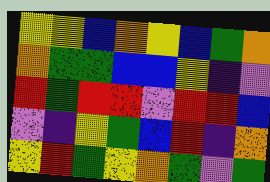[["yellow", "yellow", "blue", "orange", "yellow", "blue", "green", "orange"], ["orange", "green", "green", "blue", "blue", "yellow", "indigo", "violet"], ["red", "green", "red", "red", "violet", "red", "red", "blue"], ["violet", "indigo", "yellow", "green", "blue", "red", "indigo", "orange"], ["yellow", "red", "green", "yellow", "orange", "green", "violet", "green"]]